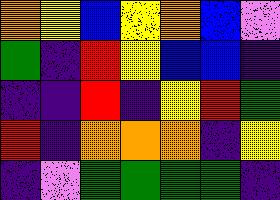[["orange", "yellow", "blue", "yellow", "orange", "blue", "violet"], ["green", "indigo", "red", "yellow", "blue", "blue", "indigo"], ["indigo", "indigo", "red", "indigo", "yellow", "red", "green"], ["red", "indigo", "orange", "orange", "orange", "indigo", "yellow"], ["indigo", "violet", "green", "green", "green", "green", "indigo"]]